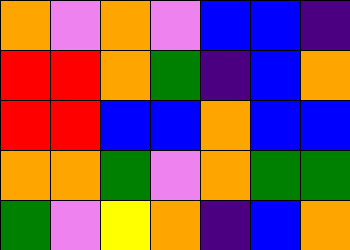[["orange", "violet", "orange", "violet", "blue", "blue", "indigo"], ["red", "red", "orange", "green", "indigo", "blue", "orange"], ["red", "red", "blue", "blue", "orange", "blue", "blue"], ["orange", "orange", "green", "violet", "orange", "green", "green"], ["green", "violet", "yellow", "orange", "indigo", "blue", "orange"]]